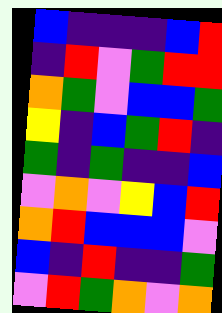[["blue", "indigo", "indigo", "indigo", "blue", "red"], ["indigo", "red", "violet", "green", "red", "red"], ["orange", "green", "violet", "blue", "blue", "green"], ["yellow", "indigo", "blue", "green", "red", "indigo"], ["green", "indigo", "green", "indigo", "indigo", "blue"], ["violet", "orange", "violet", "yellow", "blue", "red"], ["orange", "red", "blue", "blue", "blue", "violet"], ["blue", "indigo", "red", "indigo", "indigo", "green"], ["violet", "red", "green", "orange", "violet", "orange"]]